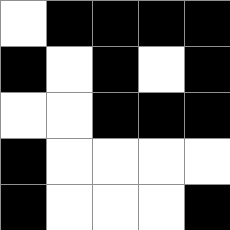[["white", "black", "black", "black", "black"], ["black", "white", "black", "white", "black"], ["white", "white", "black", "black", "black"], ["black", "white", "white", "white", "white"], ["black", "white", "white", "white", "black"]]